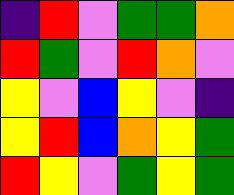[["indigo", "red", "violet", "green", "green", "orange"], ["red", "green", "violet", "red", "orange", "violet"], ["yellow", "violet", "blue", "yellow", "violet", "indigo"], ["yellow", "red", "blue", "orange", "yellow", "green"], ["red", "yellow", "violet", "green", "yellow", "green"]]